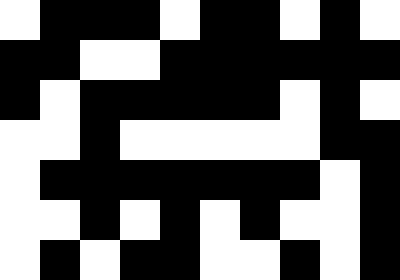[["white", "black", "black", "black", "white", "black", "black", "white", "black", "white"], ["black", "black", "white", "white", "black", "black", "black", "black", "black", "black"], ["black", "white", "black", "black", "black", "black", "black", "white", "black", "white"], ["white", "white", "black", "white", "white", "white", "white", "white", "black", "black"], ["white", "black", "black", "black", "black", "black", "black", "black", "white", "black"], ["white", "white", "black", "white", "black", "white", "black", "white", "white", "black"], ["white", "black", "white", "black", "black", "white", "white", "black", "white", "black"]]